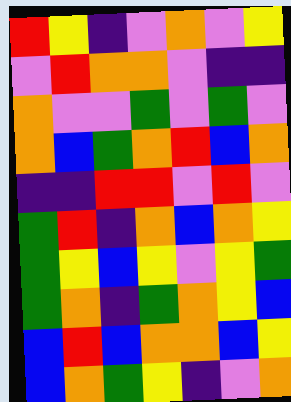[["red", "yellow", "indigo", "violet", "orange", "violet", "yellow"], ["violet", "red", "orange", "orange", "violet", "indigo", "indigo"], ["orange", "violet", "violet", "green", "violet", "green", "violet"], ["orange", "blue", "green", "orange", "red", "blue", "orange"], ["indigo", "indigo", "red", "red", "violet", "red", "violet"], ["green", "red", "indigo", "orange", "blue", "orange", "yellow"], ["green", "yellow", "blue", "yellow", "violet", "yellow", "green"], ["green", "orange", "indigo", "green", "orange", "yellow", "blue"], ["blue", "red", "blue", "orange", "orange", "blue", "yellow"], ["blue", "orange", "green", "yellow", "indigo", "violet", "orange"]]